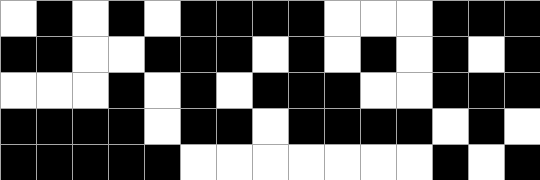[["white", "black", "white", "black", "white", "black", "black", "black", "black", "white", "white", "white", "black", "black", "black"], ["black", "black", "white", "white", "black", "black", "black", "white", "black", "white", "black", "white", "black", "white", "black"], ["white", "white", "white", "black", "white", "black", "white", "black", "black", "black", "white", "white", "black", "black", "black"], ["black", "black", "black", "black", "white", "black", "black", "white", "black", "black", "black", "black", "white", "black", "white"], ["black", "black", "black", "black", "black", "white", "white", "white", "white", "white", "white", "white", "black", "white", "black"]]